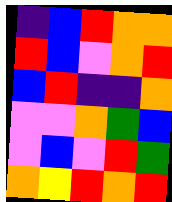[["indigo", "blue", "red", "orange", "orange"], ["red", "blue", "violet", "orange", "red"], ["blue", "red", "indigo", "indigo", "orange"], ["violet", "violet", "orange", "green", "blue"], ["violet", "blue", "violet", "red", "green"], ["orange", "yellow", "red", "orange", "red"]]